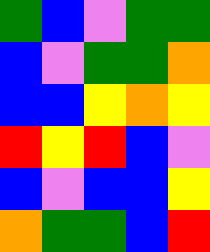[["green", "blue", "violet", "green", "green"], ["blue", "violet", "green", "green", "orange"], ["blue", "blue", "yellow", "orange", "yellow"], ["red", "yellow", "red", "blue", "violet"], ["blue", "violet", "blue", "blue", "yellow"], ["orange", "green", "green", "blue", "red"]]